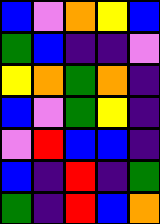[["blue", "violet", "orange", "yellow", "blue"], ["green", "blue", "indigo", "indigo", "violet"], ["yellow", "orange", "green", "orange", "indigo"], ["blue", "violet", "green", "yellow", "indigo"], ["violet", "red", "blue", "blue", "indigo"], ["blue", "indigo", "red", "indigo", "green"], ["green", "indigo", "red", "blue", "orange"]]